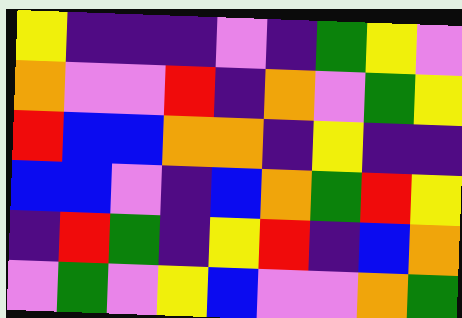[["yellow", "indigo", "indigo", "indigo", "violet", "indigo", "green", "yellow", "violet"], ["orange", "violet", "violet", "red", "indigo", "orange", "violet", "green", "yellow"], ["red", "blue", "blue", "orange", "orange", "indigo", "yellow", "indigo", "indigo"], ["blue", "blue", "violet", "indigo", "blue", "orange", "green", "red", "yellow"], ["indigo", "red", "green", "indigo", "yellow", "red", "indigo", "blue", "orange"], ["violet", "green", "violet", "yellow", "blue", "violet", "violet", "orange", "green"]]